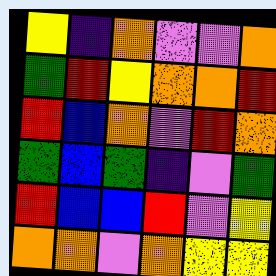[["yellow", "indigo", "orange", "violet", "violet", "orange"], ["green", "red", "yellow", "orange", "orange", "red"], ["red", "blue", "orange", "violet", "red", "orange"], ["green", "blue", "green", "indigo", "violet", "green"], ["red", "blue", "blue", "red", "violet", "yellow"], ["orange", "orange", "violet", "orange", "yellow", "yellow"]]